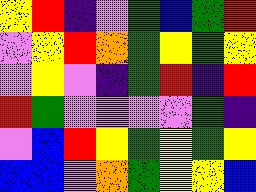[["yellow", "red", "indigo", "violet", "green", "blue", "green", "red"], ["violet", "yellow", "red", "orange", "green", "yellow", "green", "yellow"], ["violet", "yellow", "violet", "indigo", "green", "red", "indigo", "red"], ["red", "green", "violet", "violet", "violet", "violet", "green", "indigo"], ["violet", "blue", "red", "yellow", "green", "yellow", "green", "yellow"], ["blue", "blue", "violet", "orange", "green", "yellow", "yellow", "blue"]]